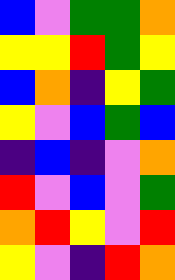[["blue", "violet", "green", "green", "orange"], ["yellow", "yellow", "red", "green", "yellow"], ["blue", "orange", "indigo", "yellow", "green"], ["yellow", "violet", "blue", "green", "blue"], ["indigo", "blue", "indigo", "violet", "orange"], ["red", "violet", "blue", "violet", "green"], ["orange", "red", "yellow", "violet", "red"], ["yellow", "violet", "indigo", "red", "orange"]]